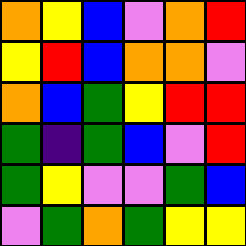[["orange", "yellow", "blue", "violet", "orange", "red"], ["yellow", "red", "blue", "orange", "orange", "violet"], ["orange", "blue", "green", "yellow", "red", "red"], ["green", "indigo", "green", "blue", "violet", "red"], ["green", "yellow", "violet", "violet", "green", "blue"], ["violet", "green", "orange", "green", "yellow", "yellow"]]